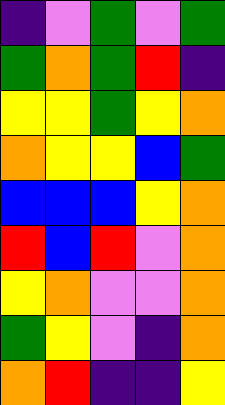[["indigo", "violet", "green", "violet", "green"], ["green", "orange", "green", "red", "indigo"], ["yellow", "yellow", "green", "yellow", "orange"], ["orange", "yellow", "yellow", "blue", "green"], ["blue", "blue", "blue", "yellow", "orange"], ["red", "blue", "red", "violet", "orange"], ["yellow", "orange", "violet", "violet", "orange"], ["green", "yellow", "violet", "indigo", "orange"], ["orange", "red", "indigo", "indigo", "yellow"]]